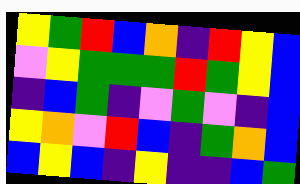[["yellow", "green", "red", "blue", "orange", "indigo", "red", "yellow", "blue"], ["violet", "yellow", "green", "green", "green", "red", "green", "yellow", "blue"], ["indigo", "blue", "green", "indigo", "violet", "green", "violet", "indigo", "blue"], ["yellow", "orange", "violet", "red", "blue", "indigo", "green", "orange", "blue"], ["blue", "yellow", "blue", "indigo", "yellow", "indigo", "indigo", "blue", "green"]]